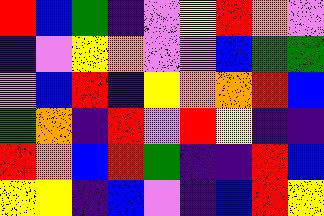[["red", "blue", "green", "indigo", "violet", "yellow", "red", "orange", "violet"], ["indigo", "violet", "yellow", "orange", "violet", "violet", "blue", "green", "green"], ["violet", "blue", "red", "indigo", "yellow", "orange", "orange", "red", "blue"], ["green", "orange", "indigo", "red", "violet", "red", "yellow", "indigo", "indigo"], ["red", "orange", "blue", "red", "green", "indigo", "indigo", "red", "blue"], ["yellow", "yellow", "indigo", "blue", "violet", "indigo", "blue", "red", "yellow"]]